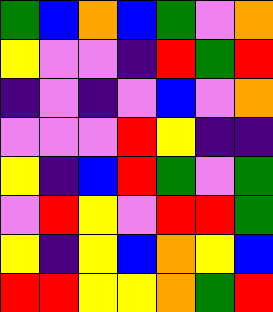[["green", "blue", "orange", "blue", "green", "violet", "orange"], ["yellow", "violet", "violet", "indigo", "red", "green", "red"], ["indigo", "violet", "indigo", "violet", "blue", "violet", "orange"], ["violet", "violet", "violet", "red", "yellow", "indigo", "indigo"], ["yellow", "indigo", "blue", "red", "green", "violet", "green"], ["violet", "red", "yellow", "violet", "red", "red", "green"], ["yellow", "indigo", "yellow", "blue", "orange", "yellow", "blue"], ["red", "red", "yellow", "yellow", "orange", "green", "red"]]